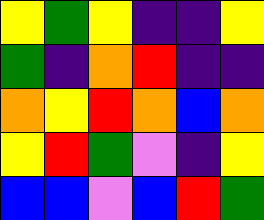[["yellow", "green", "yellow", "indigo", "indigo", "yellow"], ["green", "indigo", "orange", "red", "indigo", "indigo"], ["orange", "yellow", "red", "orange", "blue", "orange"], ["yellow", "red", "green", "violet", "indigo", "yellow"], ["blue", "blue", "violet", "blue", "red", "green"]]